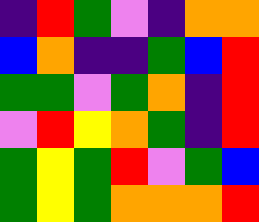[["indigo", "red", "green", "violet", "indigo", "orange", "orange"], ["blue", "orange", "indigo", "indigo", "green", "blue", "red"], ["green", "green", "violet", "green", "orange", "indigo", "red"], ["violet", "red", "yellow", "orange", "green", "indigo", "red"], ["green", "yellow", "green", "red", "violet", "green", "blue"], ["green", "yellow", "green", "orange", "orange", "orange", "red"]]